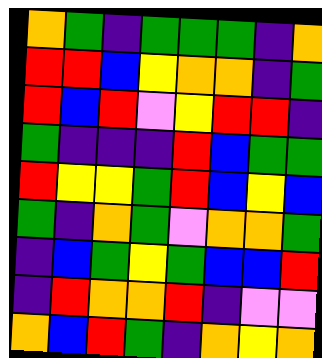[["orange", "green", "indigo", "green", "green", "green", "indigo", "orange"], ["red", "red", "blue", "yellow", "orange", "orange", "indigo", "green"], ["red", "blue", "red", "violet", "yellow", "red", "red", "indigo"], ["green", "indigo", "indigo", "indigo", "red", "blue", "green", "green"], ["red", "yellow", "yellow", "green", "red", "blue", "yellow", "blue"], ["green", "indigo", "orange", "green", "violet", "orange", "orange", "green"], ["indigo", "blue", "green", "yellow", "green", "blue", "blue", "red"], ["indigo", "red", "orange", "orange", "red", "indigo", "violet", "violet"], ["orange", "blue", "red", "green", "indigo", "orange", "yellow", "orange"]]